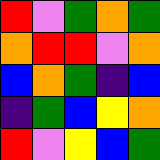[["red", "violet", "green", "orange", "green"], ["orange", "red", "red", "violet", "orange"], ["blue", "orange", "green", "indigo", "blue"], ["indigo", "green", "blue", "yellow", "orange"], ["red", "violet", "yellow", "blue", "green"]]